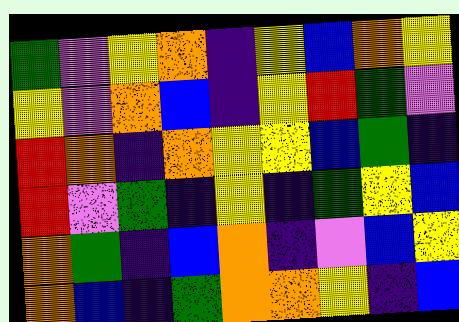[["green", "violet", "yellow", "orange", "indigo", "yellow", "blue", "orange", "yellow"], ["yellow", "violet", "orange", "blue", "indigo", "yellow", "red", "green", "violet"], ["red", "orange", "indigo", "orange", "yellow", "yellow", "blue", "green", "indigo"], ["red", "violet", "green", "indigo", "yellow", "indigo", "green", "yellow", "blue"], ["orange", "green", "indigo", "blue", "orange", "indigo", "violet", "blue", "yellow"], ["orange", "blue", "indigo", "green", "orange", "orange", "yellow", "indigo", "blue"]]